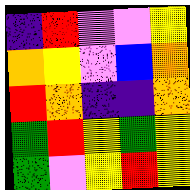[["indigo", "red", "violet", "violet", "yellow"], ["orange", "yellow", "violet", "blue", "orange"], ["red", "orange", "indigo", "indigo", "orange"], ["green", "red", "yellow", "green", "yellow"], ["green", "violet", "yellow", "red", "yellow"]]